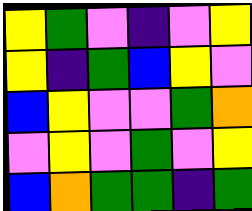[["yellow", "green", "violet", "indigo", "violet", "yellow"], ["yellow", "indigo", "green", "blue", "yellow", "violet"], ["blue", "yellow", "violet", "violet", "green", "orange"], ["violet", "yellow", "violet", "green", "violet", "yellow"], ["blue", "orange", "green", "green", "indigo", "green"]]